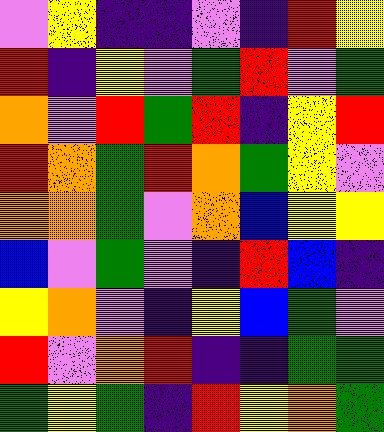[["violet", "yellow", "indigo", "indigo", "violet", "indigo", "red", "yellow"], ["red", "indigo", "yellow", "violet", "green", "red", "violet", "green"], ["orange", "violet", "red", "green", "red", "indigo", "yellow", "red"], ["red", "orange", "green", "red", "orange", "green", "yellow", "violet"], ["orange", "orange", "green", "violet", "orange", "blue", "yellow", "yellow"], ["blue", "violet", "green", "violet", "indigo", "red", "blue", "indigo"], ["yellow", "orange", "violet", "indigo", "yellow", "blue", "green", "violet"], ["red", "violet", "orange", "red", "indigo", "indigo", "green", "green"], ["green", "yellow", "green", "indigo", "red", "yellow", "orange", "green"]]